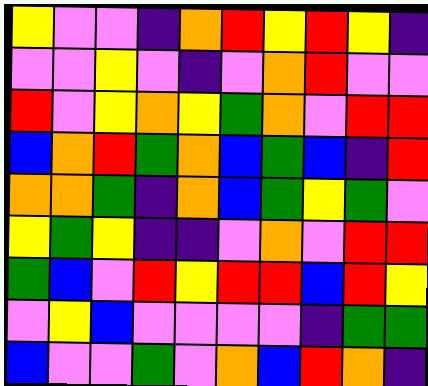[["yellow", "violet", "violet", "indigo", "orange", "red", "yellow", "red", "yellow", "indigo"], ["violet", "violet", "yellow", "violet", "indigo", "violet", "orange", "red", "violet", "violet"], ["red", "violet", "yellow", "orange", "yellow", "green", "orange", "violet", "red", "red"], ["blue", "orange", "red", "green", "orange", "blue", "green", "blue", "indigo", "red"], ["orange", "orange", "green", "indigo", "orange", "blue", "green", "yellow", "green", "violet"], ["yellow", "green", "yellow", "indigo", "indigo", "violet", "orange", "violet", "red", "red"], ["green", "blue", "violet", "red", "yellow", "red", "red", "blue", "red", "yellow"], ["violet", "yellow", "blue", "violet", "violet", "violet", "violet", "indigo", "green", "green"], ["blue", "violet", "violet", "green", "violet", "orange", "blue", "red", "orange", "indigo"]]